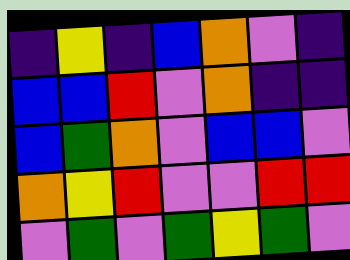[["indigo", "yellow", "indigo", "blue", "orange", "violet", "indigo"], ["blue", "blue", "red", "violet", "orange", "indigo", "indigo"], ["blue", "green", "orange", "violet", "blue", "blue", "violet"], ["orange", "yellow", "red", "violet", "violet", "red", "red"], ["violet", "green", "violet", "green", "yellow", "green", "violet"]]